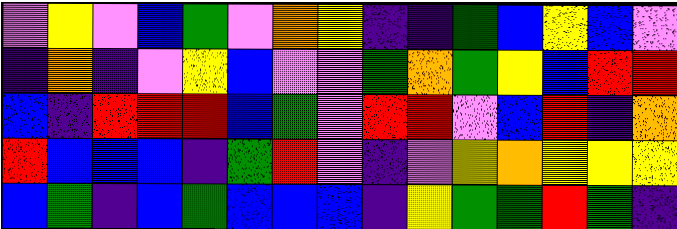[["violet", "yellow", "violet", "blue", "green", "violet", "orange", "yellow", "indigo", "indigo", "green", "blue", "yellow", "blue", "violet"], ["indigo", "orange", "indigo", "violet", "yellow", "blue", "violet", "violet", "green", "orange", "green", "yellow", "blue", "red", "red"], ["blue", "indigo", "red", "red", "red", "blue", "green", "violet", "red", "red", "violet", "blue", "red", "indigo", "orange"], ["red", "blue", "blue", "blue", "indigo", "green", "red", "violet", "indigo", "violet", "yellow", "orange", "yellow", "yellow", "yellow"], ["blue", "green", "indigo", "blue", "green", "blue", "blue", "blue", "indigo", "yellow", "green", "green", "red", "green", "indigo"]]